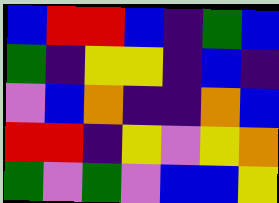[["blue", "red", "red", "blue", "indigo", "green", "blue"], ["green", "indigo", "yellow", "yellow", "indigo", "blue", "indigo"], ["violet", "blue", "orange", "indigo", "indigo", "orange", "blue"], ["red", "red", "indigo", "yellow", "violet", "yellow", "orange"], ["green", "violet", "green", "violet", "blue", "blue", "yellow"]]